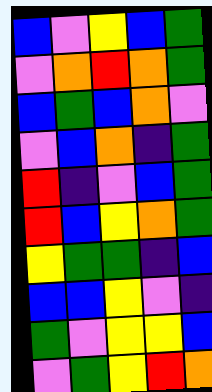[["blue", "violet", "yellow", "blue", "green"], ["violet", "orange", "red", "orange", "green"], ["blue", "green", "blue", "orange", "violet"], ["violet", "blue", "orange", "indigo", "green"], ["red", "indigo", "violet", "blue", "green"], ["red", "blue", "yellow", "orange", "green"], ["yellow", "green", "green", "indigo", "blue"], ["blue", "blue", "yellow", "violet", "indigo"], ["green", "violet", "yellow", "yellow", "blue"], ["violet", "green", "yellow", "red", "orange"]]